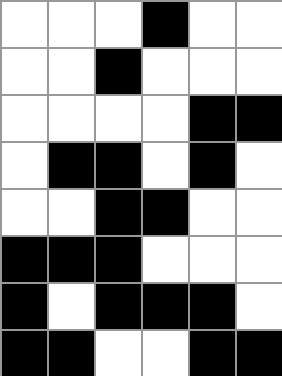[["white", "white", "white", "black", "white", "white"], ["white", "white", "black", "white", "white", "white"], ["white", "white", "white", "white", "black", "black"], ["white", "black", "black", "white", "black", "white"], ["white", "white", "black", "black", "white", "white"], ["black", "black", "black", "white", "white", "white"], ["black", "white", "black", "black", "black", "white"], ["black", "black", "white", "white", "black", "black"]]